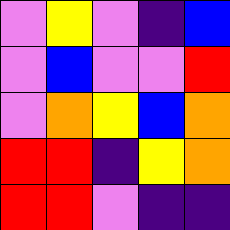[["violet", "yellow", "violet", "indigo", "blue"], ["violet", "blue", "violet", "violet", "red"], ["violet", "orange", "yellow", "blue", "orange"], ["red", "red", "indigo", "yellow", "orange"], ["red", "red", "violet", "indigo", "indigo"]]